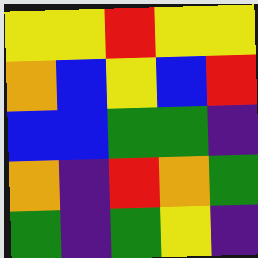[["yellow", "yellow", "red", "yellow", "yellow"], ["orange", "blue", "yellow", "blue", "red"], ["blue", "blue", "green", "green", "indigo"], ["orange", "indigo", "red", "orange", "green"], ["green", "indigo", "green", "yellow", "indigo"]]